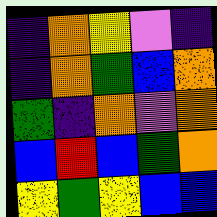[["indigo", "orange", "yellow", "violet", "indigo"], ["indigo", "orange", "green", "blue", "orange"], ["green", "indigo", "orange", "violet", "orange"], ["blue", "red", "blue", "green", "orange"], ["yellow", "green", "yellow", "blue", "blue"]]